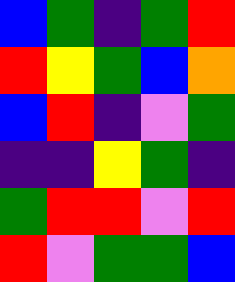[["blue", "green", "indigo", "green", "red"], ["red", "yellow", "green", "blue", "orange"], ["blue", "red", "indigo", "violet", "green"], ["indigo", "indigo", "yellow", "green", "indigo"], ["green", "red", "red", "violet", "red"], ["red", "violet", "green", "green", "blue"]]